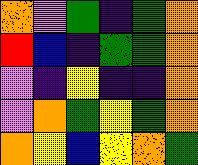[["orange", "violet", "green", "indigo", "green", "orange"], ["red", "blue", "indigo", "green", "green", "orange"], ["violet", "indigo", "yellow", "indigo", "indigo", "orange"], ["violet", "orange", "green", "yellow", "green", "orange"], ["orange", "yellow", "blue", "yellow", "orange", "green"]]